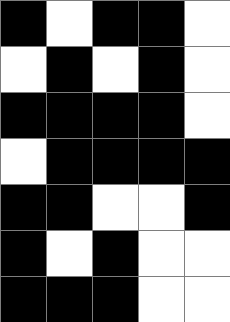[["black", "white", "black", "black", "white"], ["white", "black", "white", "black", "white"], ["black", "black", "black", "black", "white"], ["white", "black", "black", "black", "black"], ["black", "black", "white", "white", "black"], ["black", "white", "black", "white", "white"], ["black", "black", "black", "white", "white"]]